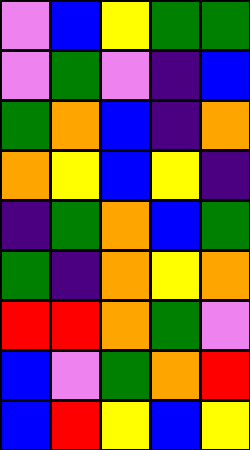[["violet", "blue", "yellow", "green", "green"], ["violet", "green", "violet", "indigo", "blue"], ["green", "orange", "blue", "indigo", "orange"], ["orange", "yellow", "blue", "yellow", "indigo"], ["indigo", "green", "orange", "blue", "green"], ["green", "indigo", "orange", "yellow", "orange"], ["red", "red", "orange", "green", "violet"], ["blue", "violet", "green", "orange", "red"], ["blue", "red", "yellow", "blue", "yellow"]]